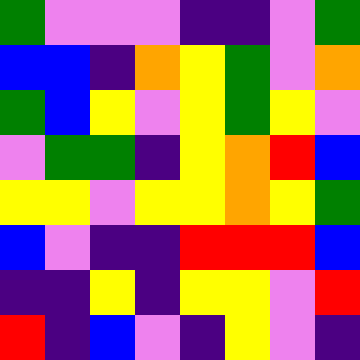[["green", "violet", "violet", "violet", "indigo", "indigo", "violet", "green"], ["blue", "blue", "indigo", "orange", "yellow", "green", "violet", "orange"], ["green", "blue", "yellow", "violet", "yellow", "green", "yellow", "violet"], ["violet", "green", "green", "indigo", "yellow", "orange", "red", "blue"], ["yellow", "yellow", "violet", "yellow", "yellow", "orange", "yellow", "green"], ["blue", "violet", "indigo", "indigo", "red", "red", "red", "blue"], ["indigo", "indigo", "yellow", "indigo", "yellow", "yellow", "violet", "red"], ["red", "indigo", "blue", "violet", "indigo", "yellow", "violet", "indigo"]]